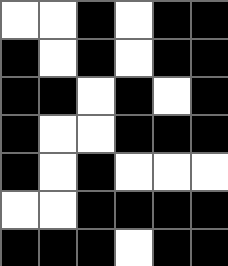[["white", "white", "black", "white", "black", "black"], ["black", "white", "black", "white", "black", "black"], ["black", "black", "white", "black", "white", "black"], ["black", "white", "white", "black", "black", "black"], ["black", "white", "black", "white", "white", "white"], ["white", "white", "black", "black", "black", "black"], ["black", "black", "black", "white", "black", "black"]]